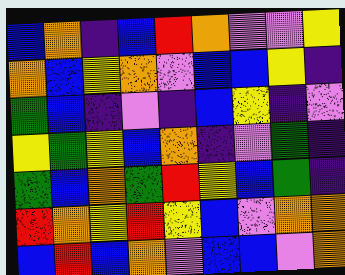[["blue", "orange", "indigo", "blue", "red", "orange", "violet", "violet", "yellow"], ["orange", "blue", "yellow", "orange", "violet", "blue", "blue", "yellow", "indigo"], ["green", "blue", "indigo", "violet", "indigo", "blue", "yellow", "indigo", "violet"], ["yellow", "green", "yellow", "blue", "orange", "indigo", "violet", "green", "indigo"], ["green", "blue", "orange", "green", "red", "yellow", "blue", "green", "indigo"], ["red", "orange", "yellow", "red", "yellow", "blue", "violet", "orange", "orange"], ["blue", "red", "blue", "orange", "violet", "blue", "blue", "violet", "orange"]]